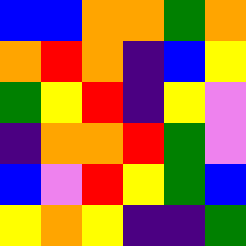[["blue", "blue", "orange", "orange", "green", "orange"], ["orange", "red", "orange", "indigo", "blue", "yellow"], ["green", "yellow", "red", "indigo", "yellow", "violet"], ["indigo", "orange", "orange", "red", "green", "violet"], ["blue", "violet", "red", "yellow", "green", "blue"], ["yellow", "orange", "yellow", "indigo", "indigo", "green"]]